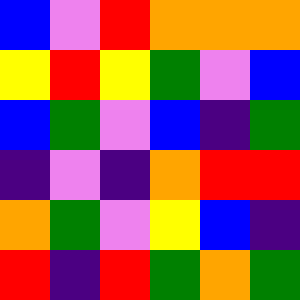[["blue", "violet", "red", "orange", "orange", "orange"], ["yellow", "red", "yellow", "green", "violet", "blue"], ["blue", "green", "violet", "blue", "indigo", "green"], ["indigo", "violet", "indigo", "orange", "red", "red"], ["orange", "green", "violet", "yellow", "blue", "indigo"], ["red", "indigo", "red", "green", "orange", "green"]]